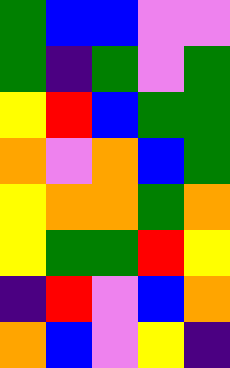[["green", "blue", "blue", "violet", "violet"], ["green", "indigo", "green", "violet", "green"], ["yellow", "red", "blue", "green", "green"], ["orange", "violet", "orange", "blue", "green"], ["yellow", "orange", "orange", "green", "orange"], ["yellow", "green", "green", "red", "yellow"], ["indigo", "red", "violet", "blue", "orange"], ["orange", "blue", "violet", "yellow", "indigo"]]